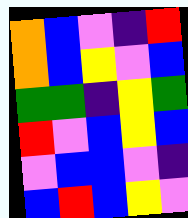[["orange", "blue", "violet", "indigo", "red"], ["orange", "blue", "yellow", "violet", "blue"], ["green", "green", "indigo", "yellow", "green"], ["red", "violet", "blue", "yellow", "blue"], ["violet", "blue", "blue", "violet", "indigo"], ["blue", "red", "blue", "yellow", "violet"]]